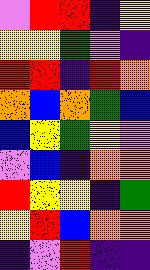[["violet", "red", "red", "indigo", "yellow"], ["yellow", "yellow", "green", "violet", "indigo"], ["red", "red", "indigo", "red", "orange"], ["orange", "blue", "orange", "green", "blue"], ["blue", "yellow", "green", "yellow", "violet"], ["violet", "blue", "indigo", "orange", "orange"], ["red", "yellow", "yellow", "indigo", "green"], ["yellow", "red", "blue", "orange", "orange"], ["indigo", "violet", "red", "indigo", "indigo"]]